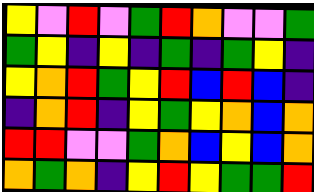[["yellow", "violet", "red", "violet", "green", "red", "orange", "violet", "violet", "green"], ["green", "yellow", "indigo", "yellow", "indigo", "green", "indigo", "green", "yellow", "indigo"], ["yellow", "orange", "red", "green", "yellow", "red", "blue", "red", "blue", "indigo"], ["indigo", "orange", "red", "indigo", "yellow", "green", "yellow", "orange", "blue", "orange"], ["red", "red", "violet", "violet", "green", "orange", "blue", "yellow", "blue", "orange"], ["orange", "green", "orange", "indigo", "yellow", "red", "yellow", "green", "green", "red"]]